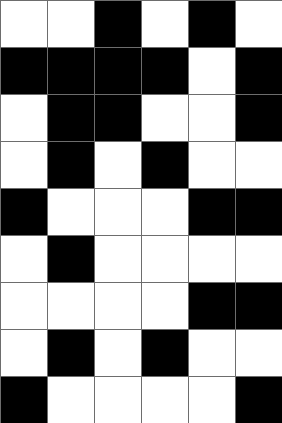[["white", "white", "black", "white", "black", "white"], ["black", "black", "black", "black", "white", "black"], ["white", "black", "black", "white", "white", "black"], ["white", "black", "white", "black", "white", "white"], ["black", "white", "white", "white", "black", "black"], ["white", "black", "white", "white", "white", "white"], ["white", "white", "white", "white", "black", "black"], ["white", "black", "white", "black", "white", "white"], ["black", "white", "white", "white", "white", "black"]]